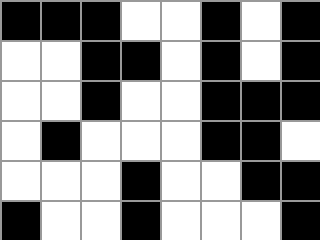[["black", "black", "black", "white", "white", "black", "white", "black"], ["white", "white", "black", "black", "white", "black", "white", "black"], ["white", "white", "black", "white", "white", "black", "black", "black"], ["white", "black", "white", "white", "white", "black", "black", "white"], ["white", "white", "white", "black", "white", "white", "black", "black"], ["black", "white", "white", "black", "white", "white", "white", "black"]]